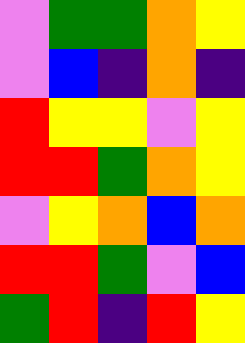[["violet", "green", "green", "orange", "yellow"], ["violet", "blue", "indigo", "orange", "indigo"], ["red", "yellow", "yellow", "violet", "yellow"], ["red", "red", "green", "orange", "yellow"], ["violet", "yellow", "orange", "blue", "orange"], ["red", "red", "green", "violet", "blue"], ["green", "red", "indigo", "red", "yellow"]]